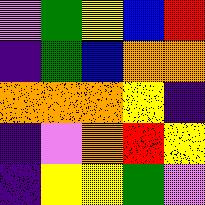[["violet", "green", "yellow", "blue", "red"], ["indigo", "green", "blue", "orange", "orange"], ["orange", "orange", "orange", "yellow", "indigo"], ["indigo", "violet", "orange", "red", "yellow"], ["indigo", "yellow", "yellow", "green", "violet"]]